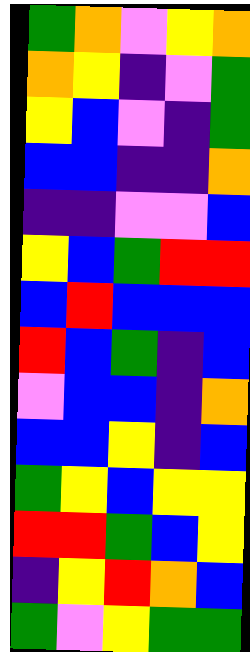[["green", "orange", "violet", "yellow", "orange"], ["orange", "yellow", "indigo", "violet", "green"], ["yellow", "blue", "violet", "indigo", "green"], ["blue", "blue", "indigo", "indigo", "orange"], ["indigo", "indigo", "violet", "violet", "blue"], ["yellow", "blue", "green", "red", "red"], ["blue", "red", "blue", "blue", "blue"], ["red", "blue", "green", "indigo", "blue"], ["violet", "blue", "blue", "indigo", "orange"], ["blue", "blue", "yellow", "indigo", "blue"], ["green", "yellow", "blue", "yellow", "yellow"], ["red", "red", "green", "blue", "yellow"], ["indigo", "yellow", "red", "orange", "blue"], ["green", "violet", "yellow", "green", "green"]]